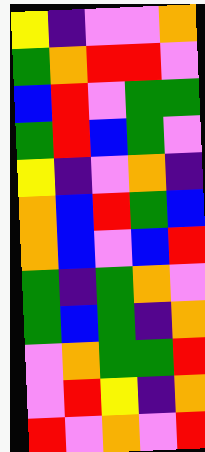[["yellow", "indigo", "violet", "violet", "orange"], ["green", "orange", "red", "red", "violet"], ["blue", "red", "violet", "green", "green"], ["green", "red", "blue", "green", "violet"], ["yellow", "indigo", "violet", "orange", "indigo"], ["orange", "blue", "red", "green", "blue"], ["orange", "blue", "violet", "blue", "red"], ["green", "indigo", "green", "orange", "violet"], ["green", "blue", "green", "indigo", "orange"], ["violet", "orange", "green", "green", "red"], ["violet", "red", "yellow", "indigo", "orange"], ["red", "violet", "orange", "violet", "red"]]